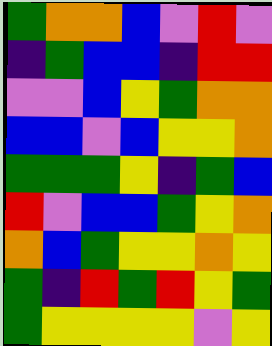[["green", "orange", "orange", "blue", "violet", "red", "violet"], ["indigo", "green", "blue", "blue", "indigo", "red", "red"], ["violet", "violet", "blue", "yellow", "green", "orange", "orange"], ["blue", "blue", "violet", "blue", "yellow", "yellow", "orange"], ["green", "green", "green", "yellow", "indigo", "green", "blue"], ["red", "violet", "blue", "blue", "green", "yellow", "orange"], ["orange", "blue", "green", "yellow", "yellow", "orange", "yellow"], ["green", "indigo", "red", "green", "red", "yellow", "green"], ["green", "yellow", "yellow", "yellow", "yellow", "violet", "yellow"]]